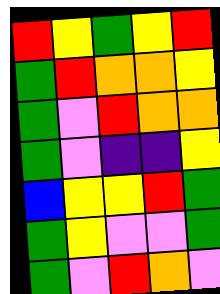[["red", "yellow", "green", "yellow", "red"], ["green", "red", "orange", "orange", "yellow"], ["green", "violet", "red", "orange", "orange"], ["green", "violet", "indigo", "indigo", "yellow"], ["blue", "yellow", "yellow", "red", "green"], ["green", "yellow", "violet", "violet", "green"], ["green", "violet", "red", "orange", "violet"]]